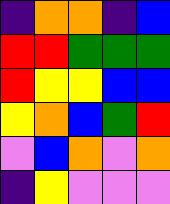[["indigo", "orange", "orange", "indigo", "blue"], ["red", "red", "green", "green", "green"], ["red", "yellow", "yellow", "blue", "blue"], ["yellow", "orange", "blue", "green", "red"], ["violet", "blue", "orange", "violet", "orange"], ["indigo", "yellow", "violet", "violet", "violet"]]